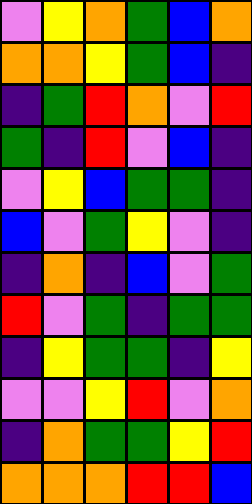[["violet", "yellow", "orange", "green", "blue", "orange"], ["orange", "orange", "yellow", "green", "blue", "indigo"], ["indigo", "green", "red", "orange", "violet", "red"], ["green", "indigo", "red", "violet", "blue", "indigo"], ["violet", "yellow", "blue", "green", "green", "indigo"], ["blue", "violet", "green", "yellow", "violet", "indigo"], ["indigo", "orange", "indigo", "blue", "violet", "green"], ["red", "violet", "green", "indigo", "green", "green"], ["indigo", "yellow", "green", "green", "indigo", "yellow"], ["violet", "violet", "yellow", "red", "violet", "orange"], ["indigo", "orange", "green", "green", "yellow", "red"], ["orange", "orange", "orange", "red", "red", "blue"]]